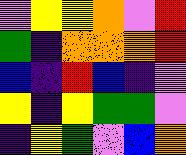[["violet", "yellow", "yellow", "orange", "violet", "red"], ["green", "indigo", "orange", "orange", "orange", "red"], ["blue", "indigo", "red", "blue", "indigo", "violet"], ["yellow", "indigo", "yellow", "green", "green", "violet"], ["indigo", "yellow", "green", "violet", "blue", "orange"]]